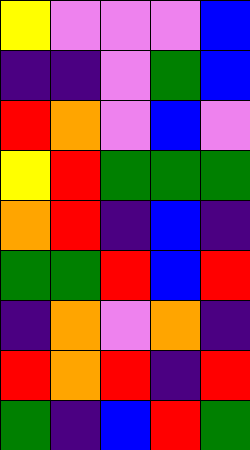[["yellow", "violet", "violet", "violet", "blue"], ["indigo", "indigo", "violet", "green", "blue"], ["red", "orange", "violet", "blue", "violet"], ["yellow", "red", "green", "green", "green"], ["orange", "red", "indigo", "blue", "indigo"], ["green", "green", "red", "blue", "red"], ["indigo", "orange", "violet", "orange", "indigo"], ["red", "orange", "red", "indigo", "red"], ["green", "indigo", "blue", "red", "green"]]